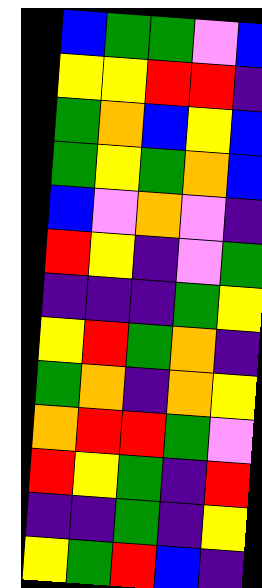[["blue", "green", "green", "violet", "blue"], ["yellow", "yellow", "red", "red", "indigo"], ["green", "orange", "blue", "yellow", "blue"], ["green", "yellow", "green", "orange", "blue"], ["blue", "violet", "orange", "violet", "indigo"], ["red", "yellow", "indigo", "violet", "green"], ["indigo", "indigo", "indigo", "green", "yellow"], ["yellow", "red", "green", "orange", "indigo"], ["green", "orange", "indigo", "orange", "yellow"], ["orange", "red", "red", "green", "violet"], ["red", "yellow", "green", "indigo", "red"], ["indigo", "indigo", "green", "indigo", "yellow"], ["yellow", "green", "red", "blue", "indigo"]]